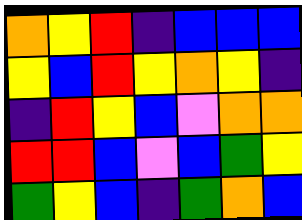[["orange", "yellow", "red", "indigo", "blue", "blue", "blue"], ["yellow", "blue", "red", "yellow", "orange", "yellow", "indigo"], ["indigo", "red", "yellow", "blue", "violet", "orange", "orange"], ["red", "red", "blue", "violet", "blue", "green", "yellow"], ["green", "yellow", "blue", "indigo", "green", "orange", "blue"]]